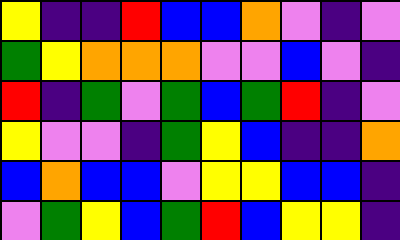[["yellow", "indigo", "indigo", "red", "blue", "blue", "orange", "violet", "indigo", "violet"], ["green", "yellow", "orange", "orange", "orange", "violet", "violet", "blue", "violet", "indigo"], ["red", "indigo", "green", "violet", "green", "blue", "green", "red", "indigo", "violet"], ["yellow", "violet", "violet", "indigo", "green", "yellow", "blue", "indigo", "indigo", "orange"], ["blue", "orange", "blue", "blue", "violet", "yellow", "yellow", "blue", "blue", "indigo"], ["violet", "green", "yellow", "blue", "green", "red", "blue", "yellow", "yellow", "indigo"]]